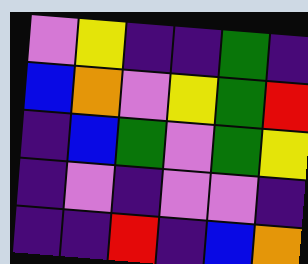[["violet", "yellow", "indigo", "indigo", "green", "indigo"], ["blue", "orange", "violet", "yellow", "green", "red"], ["indigo", "blue", "green", "violet", "green", "yellow"], ["indigo", "violet", "indigo", "violet", "violet", "indigo"], ["indigo", "indigo", "red", "indigo", "blue", "orange"]]